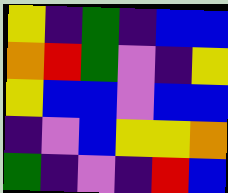[["yellow", "indigo", "green", "indigo", "blue", "blue"], ["orange", "red", "green", "violet", "indigo", "yellow"], ["yellow", "blue", "blue", "violet", "blue", "blue"], ["indigo", "violet", "blue", "yellow", "yellow", "orange"], ["green", "indigo", "violet", "indigo", "red", "blue"]]